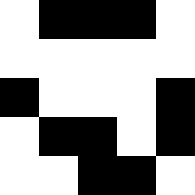[["white", "black", "black", "black", "white"], ["white", "white", "white", "white", "white"], ["black", "white", "white", "white", "black"], ["white", "black", "black", "white", "black"], ["white", "white", "black", "black", "white"]]